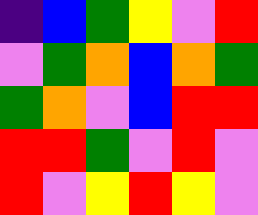[["indigo", "blue", "green", "yellow", "violet", "red"], ["violet", "green", "orange", "blue", "orange", "green"], ["green", "orange", "violet", "blue", "red", "red"], ["red", "red", "green", "violet", "red", "violet"], ["red", "violet", "yellow", "red", "yellow", "violet"]]